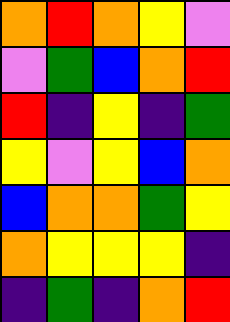[["orange", "red", "orange", "yellow", "violet"], ["violet", "green", "blue", "orange", "red"], ["red", "indigo", "yellow", "indigo", "green"], ["yellow", "violet", "yellow", "blue", "orange"], ["blue", "orange", "orange", "green", "yellow"], ["orange", "yellow", "yellow", "yellow", "indigo"], ["indigo", "green", "indigo", "orange", "red"]]